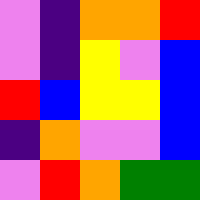[["violet", "indigo", "orange", "orange", "red"], ["violet", "indigo", "yellow", "violet", "blue"], ["red", "blue", "yellow", "yellow", "blue"], ["indigo", "orange", "violet", "violet", "blue"], ["violet", "red", "orange", "green", "green"]]